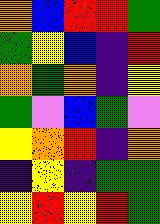[["orange", "blue", "red", "red", "green"], ["green", "yellow", "blue", "indigo", "red"], ["orange", "green", "orange", "indigo", "yellow"], ["green", "violet", "blue", "green", "violet"], ["yellow", "orange", "red", "indigo", "orange"], ["indigo", "yellow", "indigo", "green", "green"], ["yellow", "red", "yellow", "red", "green"]]